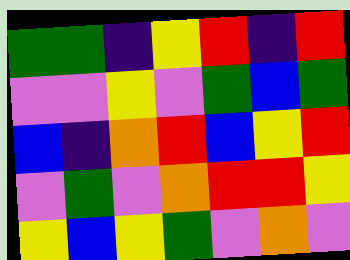[["green", "green", "indigo", "yellow", "red", "indigo", "red"], ["violet", "violet", "yellow", "violet", "green", "blue", "green"], ["blue", "indigo", "orange", "red", "blue", "yellow", "red"], ["violet", "green", "violet", "orange", "red", "red", "yellow"], ["yellow", "blue", "yellow", "green", "violet", "orange", "violet"]]